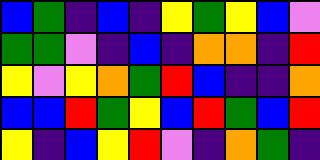[["blue", "green", "indigo", "blue", "indigo", "yellow", "green", "yellow", "blue", "violet"], ["green", "green", "violet", "indigo", "blue", "indigo", "orange", "orange", "indigo", "red"], ["yellow", "violet", "yellow", "orange", "green", "red", "blue", "indigo", "indigo", "orange"], ["blue", "blue", "red", "green", "yellow", "blue", "red", "green", "blue", "red"], ["yellow", "indigo", "blue", "yellow", "red", "violet", "indigo", "orange", "green", "indigo"]]